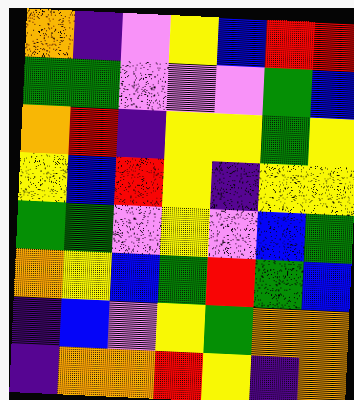[["orange", "indigo", "violet", "yellow", "blue", "red", "red"], ["green", "green", "violet", "violet", "violet", "green", "blue"], ["orange", "red", "indigo", "yellow", "yellow", "green", "yellow"], ["yellow", "blue", "red", "yellow", "indigo", "yellow", "yellow"], ["green", "green", "violet", "yellow", "violet", "blue", "green"], ["orange", "yellow", "blue", "green", "red", "green", "blue"], ["indigo", "blue", "violet", "yellow", "green", "orange", "orange"], ["indigo", "orange", "orange", "red", "yellow", "indigo", "orange"]]